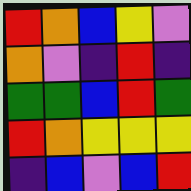[["red", "orange", "blue", "yellow", "violet"], ["orange", "violet", "indigo", "red", "indigo"], ["green", "green", "blue", "red", "green"], ["red", "orange", "yellow", "yellow", "yellow"], ["indigo", "blue", "violet", "blue", "red"]]